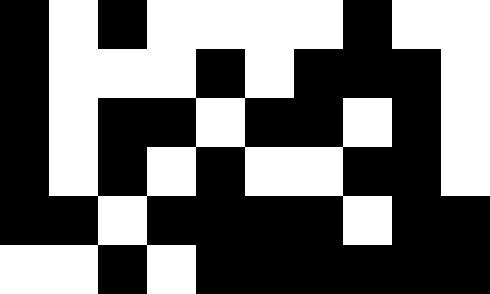[["black", "white", "black", "white", "white", "white", "white", "black", "white", "white"], ["black", "white", "white", "white", "black", "white", "black", "black", "black", "white"], ["black", "white", "black", "black", "white", "black", "black", "white", "black", "white"], ["black", "white", "black", "white", "black", "white", "white", "black", "black", "white"], ["black", "black", "white", "black", "black", "black", "black", "white", "black", "black"], ["white", "white", "black", "white", "black", "black", "black", "black", "black", "black"]]